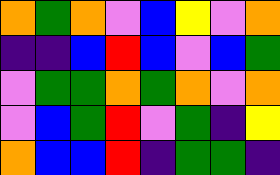[["orange", "green", "orange", "violet", "blue", "yellow", "violet", "orange"], ["indigo", "indigo", "blue", "red", "blue", "violet", "blue", "green"], ["violet", "green", "green", "orange", "green", "orange", "violet", "orange"], ["violet", "blue", "green", "red", "violet", "green", "indigo", "yellow"], ["orange", "blue", "blue", "red", "indigo", "green", "green", "indigo"]]